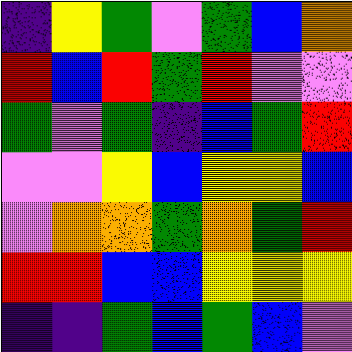[["indigo", "yellow", "green", "violet", "green", "blue", "orange"], ["red", "blue", "red", "green", "red", "violet", "violet"], ["green", "violet", "green", "indigo", "blue", "green", "red"], ["violet", "violet", "yellow", "blue", "yellow", "yellow", "blue"], ["violet", "orange", "orange", "green", "orange", "green", "red"], ["red", "red", "blue", "blue", "yellow", "yellow", "yellow"], ["indigo", "indigo", "green", "blue", "green", "blue", "violet"]]